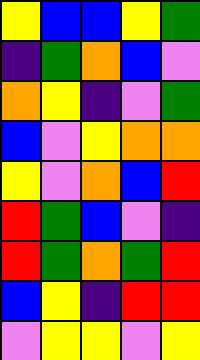[["yellow", "blue", "blue", "yellow", "green"], ["indigo", "green", "orange", "blue", "violet"], ["orange", "yellow", "indigo", "violet", "green"], ["blue", "violet", "yellow", "orange", "orange"], ["yellow", "violet", "orange", "blue", "red"], ["red", "green", "blue", "violet", "indigo"], ["red", "green", "orange", "green", "red"], ["blue", "yellow", "indigo", "red", "red"], ["violet", "yellow", "yellow", "violet", "yellow"]]